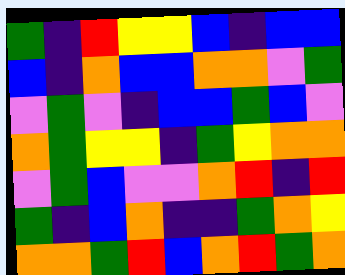[["green", "indigo", "red", "yellow", "yellow", "blue", "indigo", "blue", "blue"], ["blue", "indigo", "orange", "blue", "blue", "orange", "orange", "violet", "green"], ["violet", "green", "violet", "indigo", "blue", "blue", "green", "blue", "violet"], ["orange", "green", "yellow", "yellow", "indigo", "green", "yellow", "orange", "orange"], ["violet", "green", "blue", "violet", "violet", "orange", "red", "indigo", "red"], ["green", "indigo", "blue", "orange", "indigo", "indigo", "green", "orange", "yellow"], ["orange", "orange", "green", "red", "blue", "orange", "red", "green", "orange"]]